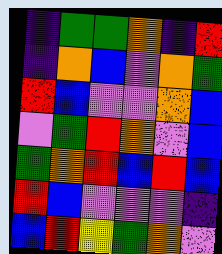[["indigo", "green", "green", "orange", "indigo", "red"], ["indigo", "orange", "blue", "violet", "orange", "green"], ["red", "blue", "violet", "violet", "orange", "blue"], ["violet", "green", "red", "orange", "violet", "blue"], ["green", "orange", "red", "blue", "red", "blue"], ["red", "blue", "violet", "violet", "violet", "indigo"], ["blue", "red", "yellow", "green", "orange", "violet"]]